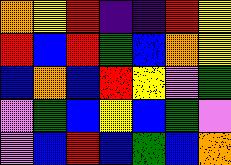[["orange", "yellow", "red", "indigo", "indigo", "red", "yellow"], ["red", "blue", "red", "green", "blue", "orange", "yellow"], ["blue", "orange", "blue", "red", "yellow", "violet", "green"], ["violet", "green", "blue", "yellow", "blue", "green", "violet"], ["violet", "blue", "red", "blue", "green", "blue", "orange"]]